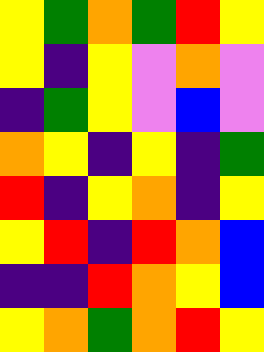[["yellow", "green", "orange", "green", "red", "yellow"], ["yellow", "indigo", "yellow", "violet", "orange", "violet"], ["indigo", "green", "yellow", "violet", "blue", "violet"], ["orange", "yellow", "indigo", "yellow", "indigo", "green"], ["red", "indigo", "yellow", "orange", "indigo", "yellow"], ["yellow", "red", "indigo", "red", "orange", "blue"], ["indigo", "indigo", "red", "orange", "yellow", "blue"], ["yellow", "orange", "green", "orange", "red", "yellow"]]